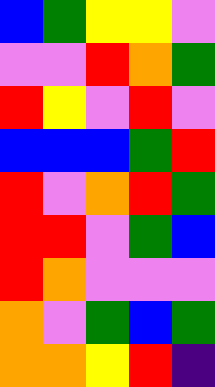[["blue", "green", "yellow", "yellow", "violet"], ["violet", "violet", "red", "orange", "green"], ["red", "yellow", "violet", "red", "violet"], ["blue", "blue", "blue", "green", "red"], ["red", "violet", "orange", "red", "green"], ["red", "red", "violet", "green", "blue"], ["red", "orange", "violet", "violet", "violet"], ["orange", "violet", "green", "blue", "green"], ["orange", "orange", "yellow", "red", "indigo"]]